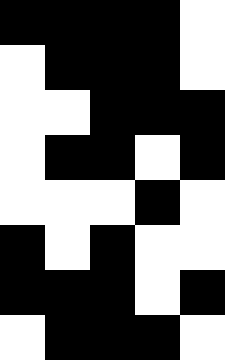[["black", "black", "black", "black", "white"], ["white", "black", "black", "black", "white"], ["white", "white", "black", "black", "black"], ["white", "black", "black", "white", "black"], ["white", "white", "white", "black", "white"], ["black", "white", "black", "white", "white"], ["black", "black", "black", "white", "black"], ["white", "black", "black", "black", "white"]]